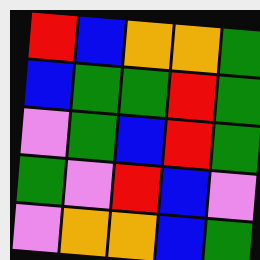[["red", "blue", "orange", "orange", "green"], ["blue", "green", "green", "red", "green"], ["violet", "green", "blue", "red", "green"], ["green", "violet", "red", "blue", "violet"], ["violet", "orange", "orange", "blue", "green"]]